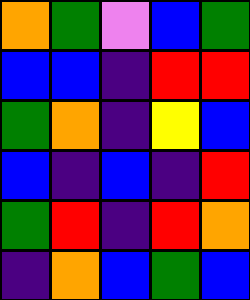[["orange", "green", "violet", "blue", "green"], ["blue", "blue", "indigo", "red", "red"], ["green", "orange", "indigo", "yellow", "blue"], ["blue", "indigo", "blue", "indigo", "red"], ["green", "red", "indigo", "red", "orange"], ["indigo", "orange", "blue", "green", "blue"]]